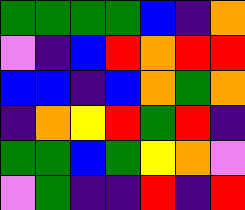[["green", "green", "green", "green", "blue", "indigo", "orange"], ["violet", "indigo", "blue", "red", "orange", "red", "red"], ["blue", "blue", "indigo", "blue", "orange", "green", "orange"], ["indigo", "orange", "yellow", "red", "green", "red", "indigo"], ["green", "green", "blue", "green", "yellow", "orange", "violet"], ["violet", "green", "indigo", "indigo", "red", "indigo", "red"]]